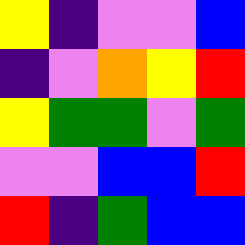[["yellow", "indigo", "violet", "violet", "blue"], ["indigo", "violet", "orange", "yellow", "red"], ["yellow", "green", "green", "violet", "green"], ["violet", "violet", "blue", "blue", "red"], ["red", "indigo", "green", "blue", "blue"]]